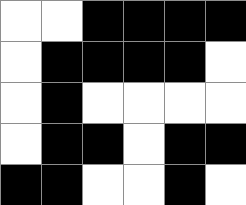[["white", "white", "black", "black", "black", "black"], ["white", "black", "black", "black", "black", "white"], ["white", "black", "white", "white", "white", "white"], ["white", "black", "black", "white", "black", "black"], ["black", "black", "white", "white", "black", "white"]]